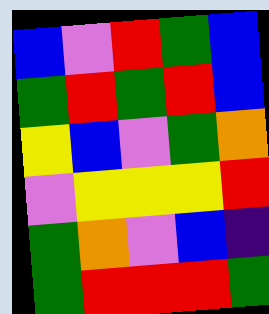[["blue", "violet", "red", "green", "blue"], ["green", "red", "green", "red", "blue"], ["yellow", "blue", "violet", "green", "orange"], ["violet", "yellow", "yellow", "yellow", "red"], ["green", "orange", "violet", "blue", "indigo"], ["green", "red", "red", "red", "green"]]